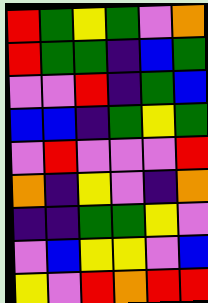[["red", "green", "yellow", "green", "violet", "orange"], ["red", "green", "green", "indigo", "blue", "green"], ["violet", "violet", "red", "indigo", "green", "blue"], ["blue", "blue", "indigo", "green", "yellow", "green"], ["violet", "red", "violet", "violet", "violet", "red"], ["orange", "indigo", "yellow", "violet", "indigo", "orange"], ["indigo", "indigo", "green", "green", "yellow", "violet"], ["violet", "blue", "yellow", "yellow", "violet", "blue"], ["yellow", "violet", "red", "orange", "red", "red"]]